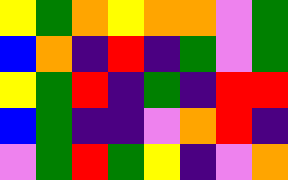[["yellow", "green", "orange", "yellow", "orange", "orange", "violet", "green"], ["blue", "orange", "indigo", "red", "indigo", "green", "violet", "green"], ["yellow", "green", "red", "indigo", "green", "indigo", "red", "red"], ["blue", "green", "indigo", "indigo", "violet", "orange", "red", "indigo"], ["violet", "green", "red", "green", "yellow", "indigo", "violet", "orange"]]